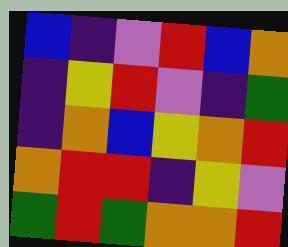[["blue", "indigo", "violet", "red", "blue", "orange"], ["indigo", "yellow", "red", "violet", "indigo", "green"], ["indigo", "orange", "blue", "yellow", "orange", "red"], ["orange", "red", "red", "indigo", "yellow", "violet"], ["green", "red", "green", "orange", "orange", "red"]]